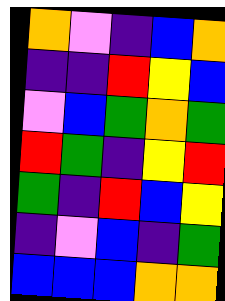[["orange", "violet", "indigo", "blue", "orange"], ["indigo", "indigo", "red", "yellow", "blue"], ["violet", "blue", "green", "orange", "green"], ["red", "green", "indigo", "yellow", "red"], ["green", "indigo", "red", "blue", "yellow"], ["indigo", "violet", "blue", "indigo", "green"], ["blue", "blue", "blue", "orange", "orange"]]